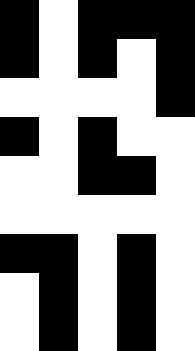[["black", "white", "black", "black", "black"], ["black", "white", "black", "white", "black"], ["white", "white", "white", "white", "black"], ["black", "white", "black", "white", "white"], ["white", "white", "black", "black", "white"], ["white", "white", "white", "white", "white"], ["black", "black", "white", "black", "white"], ["white", "black", "white", "black", "white"], ["white", "black", "white", "black", "white"]]